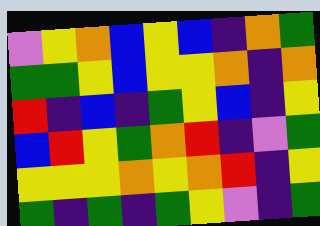[["violet", "yellow", "orange", "blue", "yellow", "blue", "indigo", "orange", "green"], ["green", "green", "yellow", "blue", "yellow", "yellow", "orange", "indigo", "orange"], ["red", "indigo", "blue", "indigo", "green", "yellow", "blue", "indigo", "yellow"], ["blue", "red", "yellow", "green", "orange", "red", "indigo", "violet", "green"], ["yellow", "yellow", "yellow", "orange", "yellow", "orange", "red", "indigo", "yellow"], ["green", "indigo", "green", "indigo", "green", "yellow", "violet", "indigo", "green"]]